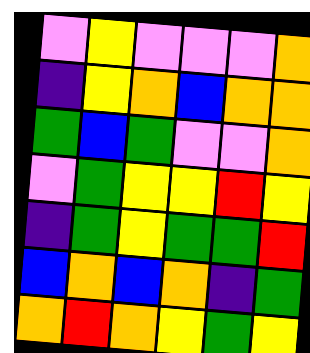[["violet", "yellow", "violet", "violet", "violet", "orange"], ["indigo", "yellow", "orange", "blue", "orange", "orange"], ["green", "blue", "green", "violet", "violet", "orange"], ["violet", "green", "yellow", "yellow", "red", "yellow"], ["indigo", "green", "yellow", "green", "green", "red"], ["blue", "orange", "blue", "orange", "indigo", "green"], ["orange", "red", "orange", "yellow", "green", "yellow"]]